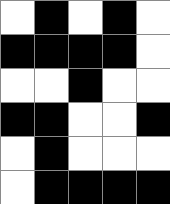[["white", "black", "white", "black", "white"], ["black", "black", "black", "black", "white"], ["white", "white", "black", "white", "white"], ["black", "black", "white", "white", "black"], ["white", "black", "white", "white", "white"], ["white", "black", "black", "black", "black"]]